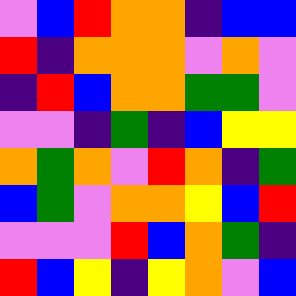[["violet", "blue", "red", "orange", "orange", "indigo", "blue", "blue"], ["red", "indigo", "orange", "orange", "orange", "violet", "orange", "violet"], ["indigo", "red", "blue", "orange", "orange", "green", "green", "violet"], ["violet", "violet", "indigo", "green", "indigo", "blue", "yellow", "yellow"], ["orange", "green", "orange", "violet", "red", "orange", "indigo", "green"], ["blue", "green", "violet", "orange", "orange", "yellow", "blue", "red"], ["violet", "violet", "violet", "red", "blue", "orange", "green", "indigo"], ["red", "blue", "yellow", "indigo", "yellow", "orange", "violet", "blue"]]